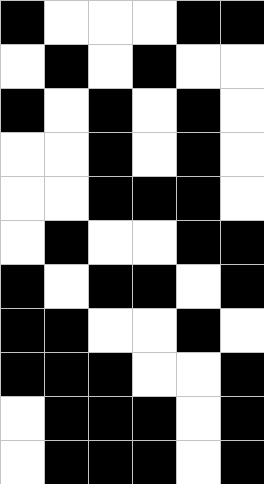[["black", "white", "white", "white", "black", "black"], ["white", "black", "white", "black", "white", "white"], ["black", "white", "black", "white", "black", "white"], ["white", "white", "black", "white", "black", "white"], ["white", "white", "black", "black", "black", "white"], ["white", "black", "white", "white", "black", "black"], ["black", "white", "black", "black", "white", "black"], ["black", "black", "white", "white", "black", "white"], ["black", "black", "black", "white", "white", "black"], ["white", "black", "black", "black", "white", "black"], ["white", "black", "black", "black", "white", "black"]]